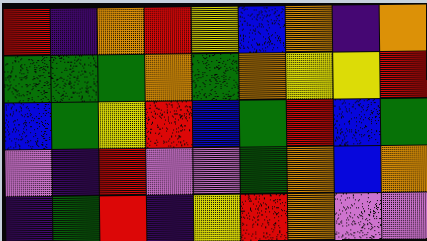[["red", "indigo", "orange", "red", "yellow", "blue", "orange", "indigo", "orange"], ["green", "green", "green", "orange", "green", "orange", "yellow", "yellow", "red"], ["blue", "green", "yellow", "red", "blue", "green", "red", "blue", "green"], ["violet", "indigo", "red", "violet", "violet", "green", "orange", "blue", "orange"], ["indigo", "green", "red", "indigo", "yellow", "red", "orange", "violet", "violet"]]